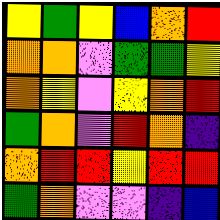[["yellow", "green", "yellow", "blue", "orange", "red"], ["orange", "orange", "violet", "green", "green", "yellow"], ["orange", "yellow", "violet", "yellow", "orange", "red"], ["green", "orange", "violet", "red", "orange", "indigo"], ["orange", "red", "red", "yellow", "red", "red"], ["green", "orange", "violet", "violet", "indigo", "blue"]]